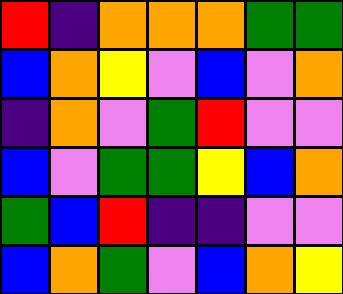[["red", "indigo", "orange", "orange", "orange", "green", "green"], ["blue", "orange", "yellow", "violet", "blue", "violet", "orange"], ["indigo", "orange", "violet", "green", "red", "violet", "violet"], ["blue", "violet", "green", "green", "yellow", "blue", "orange"], ["green", "blue", "red", "indigo", "indigo", "violet", "violet"], ["blue", "orange", "green", "violet", "blue", "orange", "yellow"]]